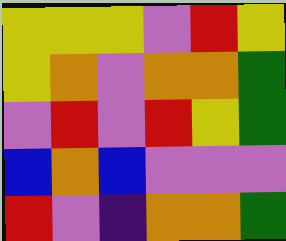[["yellow", "yellow", "yellow", "violet", "red", "yellow"], ["yellow", "orange", "violet", "orange", "orange", "green"], ["violet", "red", "violet", "red", "yellow", "green"], ["blue", "orange", "blue", "violet", "violet", "violet"], ["red", "violet", "indigo", "orange", "orange", "green"]]